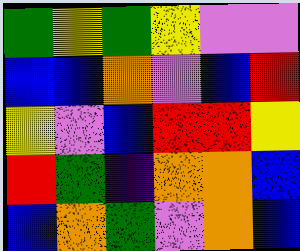[["green", "yellow", "green", "yellow", "violet", "violet"], ["blue", "blue", "orange", "violet", "blue", "red"], ["yellow", "violet", "blue", "red", "red", "yellow"], ["red", "green", "indigo", "orange", "orange", "blue"], ["blue", "orange", "green", "violet", "orange", "blue"]]